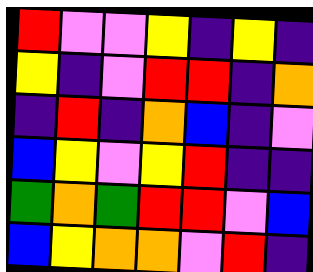[["red", "violet", "violet", "yellow", "indigo", "yellow", "indigo"], ["yellow", "indigo", "violet", "red", "red", "indigo", "orange"], ["indigo", "red", "indigo", "orange", "blue", "indigo", "violet"], ["blue", "yellow", "violet", "yellow", "red", "indigo", "indigo"], ["green", "orange", "green", "red", "red", "violet", "blue"], ["blue", "yellow", "orange", "orange", "violet", "red", "indigo"]]